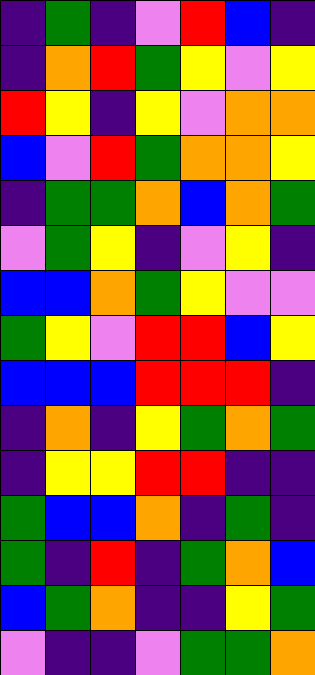[["indigo", "green", "indigo", "violet", "red", "blue", "indigo"], ["indigo", "orange", "red", "green", "yellow", "violet", "yellow"], ["red", "yellow", "indigo", "yellow", "violet", "orange", "orange"], ["blue", "violet", "red", "green", "orange", "orange", "yellow"], ["indigo", "green", "green", "orange", "blue", "orange", "green"], ["violet", "green", "yellow", "indigo", "violet", "yellow", "indigo"], ["blue", "blue", "orange", "green", "yellow", "violet", "violet"], ["green", "yellow", "violet", "red", "red", "blue", "yellow"], ["blue", "blue", "blue", "red", "red", "red", "indigo"], ["indigo", "orange", "indigo", "yellow", "green", "orange", "green"], ["indigo", "yellow", "yellow", "red", "red", "indigo", "indigo"], ["green", "blue", "blue", "orange", "indigo", "green", "indigo"], ["green", "indigo", "red", "indigo", "green", "orange", "blue"], ["blue", "green", "orange", "indigo", "indigo", "yellow", "green"], ["violet", "indigo", "indigo", "violet", "green", "green", "orange"]]